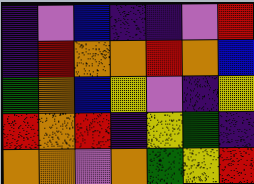[["indigo", "violet", "blue", "indigo", "indigo", "violet", "red"], ["indigo", "red", "orange", "orange", "red", "orange", "blue"], ["green", "orange", "blue", "yellow", "violet", "indigo", "yellow"], ["red", "orange", "red", "indigo", "yellow", "green", "indigo"], ["orange", "orange", "violet", "orange", "green", "yellow", "red"]]